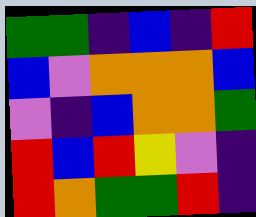[["green", "green", "indigo", "blue", "indigo", "red"], ["blue", "violet", "orange", "orange", "orange", "blue"], ["violet", "indigo", "blue", "orange", "orange", "green"], ["red", "blue", "red", "yellow", "violet", "indigo"], ["red", "orange", "green", "green", "red", "indigo"]]